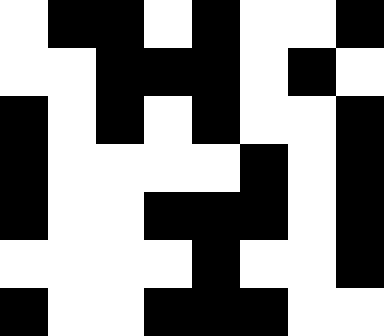[["white", "black", "black", "white", "black", "white", "white", "black"], ["white", "white", "black", "black", "black", "white", "black", "white"], ["black", "white", "black", "white", "black", "white", "white", "black"], ["black", "white", "white", "white", "white", "black", "white", "black"], ["black", "white", "white", "black", "black", "black", "white", "black"], ["white", "white", "white", "white", "black", "white", "white", "black"], ["black", "white", "white", "black", "black", "black", "white", "white"]]